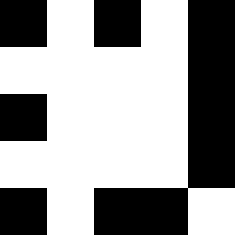[["black", "white", "black", "white", "black"], ["white", "white", "white", "white", "black"], ["black", "white", "white", "white", "black"], ["white", "white", "white", "white", "black"], ["black", "white", "black", "black", "white"]]